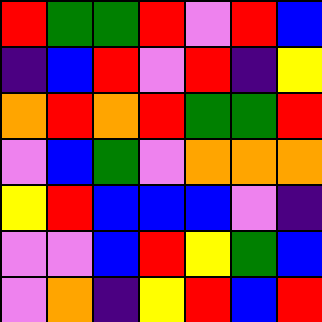[["red", "green", "green", "red", "violet", "red", "blue"], ["indigo", "blue", "red", "violet", "red", "indigo", "yellow"], ["orange", "red", "orange", "red", "green", "green", "red"], ["violet", "blue", "green", "violet", "orange", "orange", "orange"], ["yellow", "red", "blue", "blue", "blue", "violet", "indigo"], ["violet", "violet", "blue", "red", "yellow", "green", "blue"], ["violet", "orange", "indigo", "yellow", "red", "blue", "red"]]